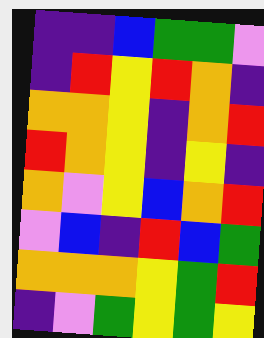[["indigo", "indigo", "blue", "green", "green", "violet"], ["indigo", "red", "yellow", "red", "orange", "indigo"], ["orange", "orange", "yellow", "indigo", "orange", "red"], ["red", "orange", "yellow", "indigo", "yellow", "indigo"], ["orange", "violet", "yellow", "blue", "orange", "red"], ["violet", "blue", "indigo", "red", "blue", "green"], ["orange", "orange", "orange", "yellow", "green", "red"], ["indigo", "violet", "green", "yellow", "green", "yellow"]]